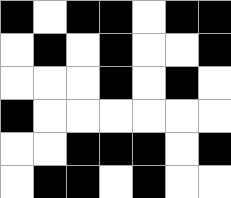[["black", "white", "black", "black", "white", "black", "black"], ["white", "black", "white", "black", "white", "white", "black"], ["white", "white", "white", "black", "white", "black", "white"], ["black", "white", "white", "white", "white", "white", "white"], ["white", "white", "black", "black", "black", "white", "black"], ["white", "black", "black", "white", "black", "white", "white"]]